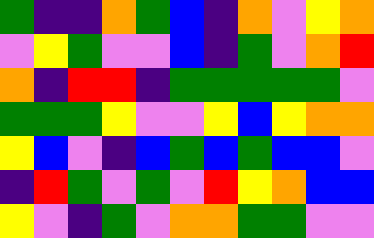[["green", "indigo", "indigo", "orange", "green", "blue", "indigo", "orange", "violet", "yellow", "orange"], ["violet", "yellow", "green", "violet", "violet", "blue", "indigo", "green", "violet", "orange", "red"], ["orange", "indigo", "red", "red", "indigo", "green", "green", "green", "green", "green", "violet"], ["green", "green", "green", "yellow", "violet", "violet", "yellow", "blue", "yellow", "orange", "orange"], ["yellow", "blue", "violet", "indigo", "blue", "green", "blue", "green", "blue", "blue", "violet"], ["indigo", "red", "green", "violet", "green", "violet", "red", "yellow", "orange", "blue", "blue"], ["yellow", "violet", "indigo", "green", "violet", "orange", "orange", "green", "green", "violet", "violet"]]